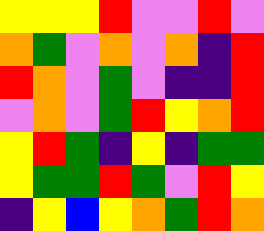[["yellow", "yellow", "yellow", "red", "violet", "violet", "red", "violet"], ["orange", "green", "violet", "orange", "violet", "orange", "indigo", "red"], ["red", "orange", "violet", "green", "violet", "indigo", "indigo", "red"], ["violet", "orange", "violet", "green", "red", "yellow", "orange", "red"], ["yellow", "red", "green", "indigo", "yellow", "indigo", "green", "green"], ["yellow", "green", "green", "red", "green", "violet", "red", "yellow"], ["indigo", "yellow", "blue", "yellow", "orange", "green", "red", "orange"]]